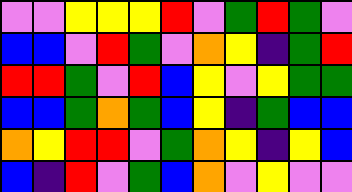[["violet", "violet", "yellow", "yellow", "yellow", "red", "violet", "green", "red", "green", "violet"], ["blue", "blue", "violet", "red", "green", "violet", "orange", "yellow", "indigo", "green", "red"], ["red", "red", "green", "violet", "red", "blue", "yellow", "violet", "yellow", "green", "green"], ["blue", "blue", "green", "orange", "green", "blue", "yellow", "indigo", "green", "blue", "blue"], ["orange", "yellow", "red", "red", "violet", "green", "orange", "yellow", "indigo", "yellow", "blue"], ["blue", "indigo", "red", "violet", "green", "blue", "orange", "violet", "yellow", "violet", "violet"]]